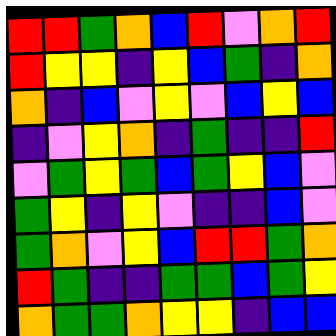[["red", "red", "green", "orange", "blue", "red", "violet", "orange", "red"], ["red", "yellow", "yellow", "indigo", "yellow", "blue", "green", "indigo", "orange"], ["orange", "indigo", "blue", "violet", "yellow", "violet", "blue", "yellow", "blue"], ["indigo", "violet", "yellow", "orange", "indigo", "green", "indigo", "indigo", "red"], ["violet", "green", "yellow", "green", "blue", "green", "yellow", "blue", "violet"], ["green", "yellow", "indigo", "yellow", "violet", "indigo", "indigo", "blue", "violet"], ["green", "orange", "violet", "yellow", "blue", "red", "red", "green", "orange"], ["red", "green", "indigo", "indigo", "green", "green", "blue", "green", "yellow"], ["orange", "green", "green", "orange", "yellow", "yellow", "indigo", "blue", "blue"]]